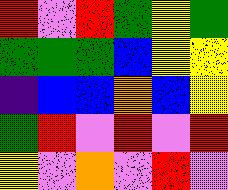[["red", "violet", "red", "green", "yellow", "green"], ["green", "green", "green", "blue", "yellow", "yellow"], ["indigo", "blue", "blue", "orange", "blue", "yellow"], ["green", "red", "violet", "red", "violet", "red"], ["yellow", "violet", "orange", "violet", "red", "violet"]]